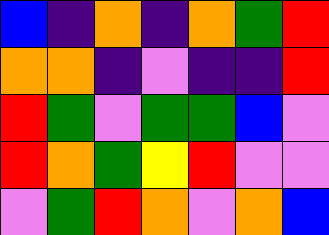[["blue", "indigo", "orange", "indigo", "orange", "green", "red"], ["orange", "orange", "indigo", "violet", "indigo", "indigo", "red"], ["red", "green", "violet", "green", "green", "blue", "violet"], ["red", "orange", "green", "yellow", "red", "violet", "violet"], ["violet", "green", "red", "orange", "violet", "orange", "blue"]]